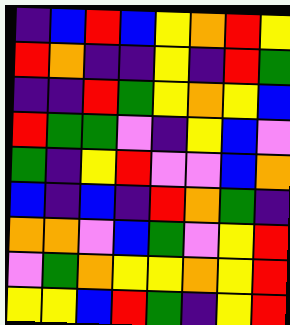[["indigo", "blue", "red", "blue", "yellow", "orange", "red", "yellow"], ["red", "orange", "indigo", "indigo", "yellow", "indigo", "red", "green"], ["indigo", "indigo", "red", "green", "yellow", "orange", "yellow", "blue"], ["red", "green", "green", "violet", "indigo", "yellow", "blue", "violet"], ["green", "indigo", "yellow", "red", "violet", "violet", "blue", "orange"], ["blue", "indigo", "blue", "indigo", "red", "orange", "green", "indigo"], ["orange", "orange", "violet", "blue", "green", "violet", "yellow", "red"], ["violet", "green", "orange", "yellow", "yellow", "orange", "yellow", "red"], ["yellow", "yellow", "blue", "red", "green", "indigo", "yellow", "red"]]